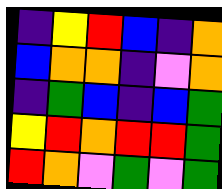[["indigo", "yellow", "red", "blue", "indigo", "orange"], ["blue", "orange", "orange", "indigo", "violet", "orange"], ["indigo", "green", "blue", "indigo", "blue", "green"], ["yellow", "red", "orange", "red", "red", "green"], ["red", "orange", "violet", "green", "violet", "green"]]